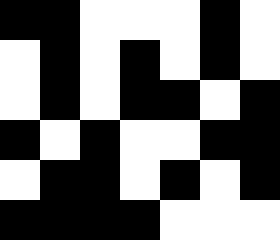[["black", "black", "white", "white", "white", "black", "white"], ["white", "black", "white", "black", "white", "black", "white"], ["white", "black", "white", "black", "black", "white", "black"], ["black", "white", "black", "white", "white", "black", "black"], ["white", "black", "black", "white", "black", "white", "black"], ["black", "black", "black", "black", "white", "white", "white"]]